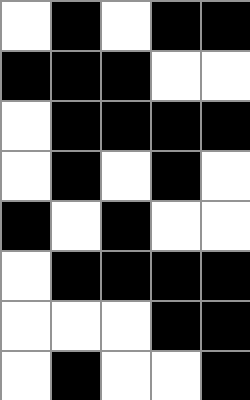[["white", "black", "white", "black", "black"], ["black", "black", "black", "white", "white"], ["white", "black", "black", "black", "black"], ["white", "black", "white", "black", "white"], ["black", "white", "black", "white", "white"], ["white", "black", "black", "black", "black"], ["white", "white", "white", "black", "black"], ["white", "black", "white", "white", "black"]]